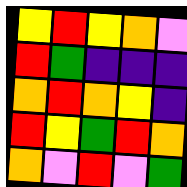[["yellow", "red", "yellow", "orange", "violet"], ["red", "green", "indigo", "indigo", "indigo"], ["orange", "red", "orange", "yellow", "indigo"], ["red", "yellow", "green", "red", "orange"], ["orange", "violet", "red", "violet", "green"]]